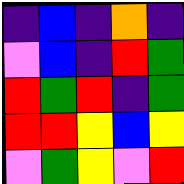[["indigo", "blue", "indigo", "orange", "indigo"], ["violet", "blue", "indigo", "red", "green"], ["red", "green", "red", "indigo", "green"], ["red", "red", "yellow", "blue", "yellow"], ["violet", "green", "yellow", "violet", "red"]]